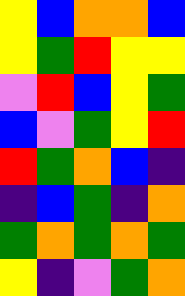[["yellow", "blue", "orange", "orange", "blue"], ["yellow", "green", "red", "yellow", "yellow"], ["violet", "red", "blue", "yellow", "green"], ["blue", "violet", "green", "yellow", "red"], ["red", "green", "orange", "blue", "indigo"], ["indigo", "blue", "green", "indigo", "orange"], ["green", "orange", "green", "orange", "green"], ["yellow", "indigo", "violet", "green", "orange"]]